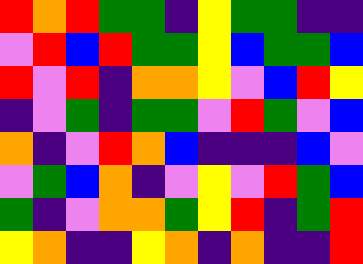[["red", "orange", "red", "green", "green", "indigo", "yellow", "green", "green", "indigo", "indigo"], ["violet", "red", "blue", "red", "green", "green", "yellow", "blue", "green", "green", "blue"], ["red", "violet", "red", "indigo", "orange", "orange", "yellow", "violet", "blue", "red", "yellow"], ["indigo", "violet", "green", "indigo", "green", "green", "violet", "red", "green", "violet", "blue"], ["orange", "indigo", "violet", "red", "orange", "blue", "indigo", "indigo", "indigo", "blue", "violet"], ["violet", "green", "blue", "orange", "indigo", "violet", "yellow", "violet", "red", "green", "blue"], ["green", "indigo", "violet", "orange", "orange", "green", "yellow", "red", "indigo", "green", "red"], ["yellow", "orange", "indigo", "indigo", "yellow", "orange", "indigo", "orange", "indigo", "indigo", "red"]]